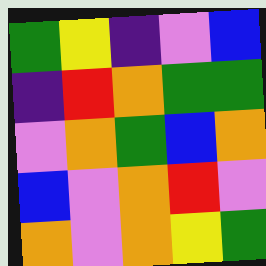[["green", "yellow", "indigo", "violet", "blue"], ["indigo", "red", "orange", "green", "green"], ["violet", "orange", "green", "blue", "orange"], ["blue", "violet", "orange", "red", "violet"], ["orange", "violet", "orange", "yellow", "green"]]